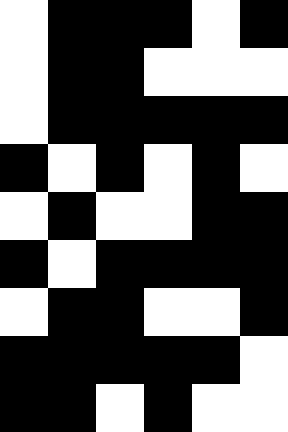[["white", "black", "black", "black", "white", "black"], ["white", "black", "black", "white", "white", "white"], ["white", "black", "black", "black", "black", "black"], ["black", "white", "black", "white", "black", "white"], ["white", "black", "white", "white", "black", "black"], ["black", "white", "black", "black", "black", "black"], ["white", "black", "black", "white", "white", "black"], ["black", "black", "black", "black", "black", "white"], ["black", "black", "white", "black", "white", "white"]]